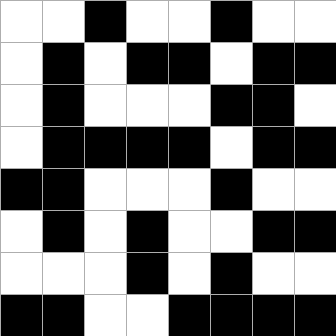[["white", "white", "black", "white", "white", "black", "white", "white"], ["white", "black", "white", "black", "black", "white", "black", "black"], ["white", "black", "white", "white", "white", "black", "black", "white"], ["white", "black", "black", "black", "black", "white", "black", "black"], ["black", "black", "white", "white", "white", "black", "white", "white"], ["white", "black", "white", "black", "white", "white", "black", "black"], ["white", "white", "white", "black", "white", "black", "white", "white"], ["black", "black", "white", "white", "black", "black", "black", "black"]]